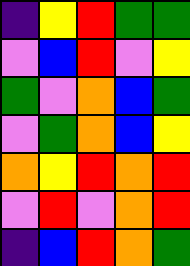[["indigo", "yellow", "red", "green", "green"], ["violet", "blue", "red", "violet", "yellow"], ["green", "violet", "orange", "blue", "green"], ["violet", "green", "orange", "blue", "yellow"], ["orange", "yellow", "red", "orange", "red"], ["violet", "red", "violet", "orange", "red"], ["indigo", "blue", "red", "orange", "green"]]